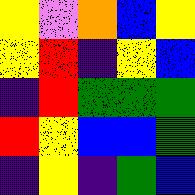[["yellow", "violet", "orange", "blue", "yellow"], ["yellow", "red", "indigo", "yellow", "blue"], ["indigo", "red", "green", "green", "green"], ["red", "yellow", "blue", "blue", "green"], ["indigo", "yellow", "indigo", "green", "blue"]]